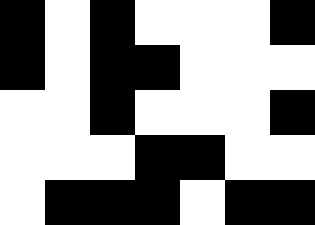[["black", "white", "black", "white", "white", "white", "black"], ["black", "white", "black", "black", "white", "white", "white"], ["white", "white", "black", "white", "white", "white", "black"], ["white", "white", "white", "black", "black", "white", "white"], ["white", "black", "black", "black", "white", "black", "black"]]